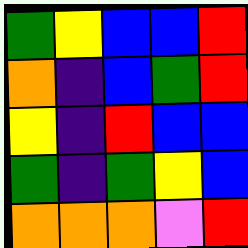[["green", "yellow", "blue", "blue", "red"], ["orange", "indigo", "blue", "green", "red"], ["yellow", "indigo", "red", "blue", "blue"], ["green", "indigo", "green", "yellow", "blue"], ["orange", "orange", "orange", "violet", "red"]]